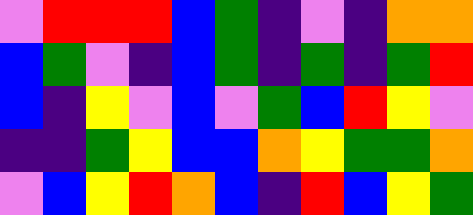[["violet", "red", "red", "red", "blue", "green", "indigo", "violet", "indigo", "orange", "orange"], ["blue", "green", "violet", "indigo", "blue", "green", "indigo", "green", "indigo", "green", "red"], ["blue", "indigo", "yellow", "violet", "blue", "violet", "green", "blue", "red", "yellow", "violet"], ["indigo", "indigo", "green", "yellow", "blue", "blue", "orange", "yellow", "green", "green", "orange"], ["violet", "blue", "yellow", "red", "orange", "blue", "indigo", "red", "blue", "yellow", "green"]]